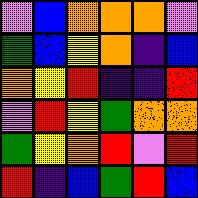[["violet", "blue", "orange", "orange", "orange", "violet"], ["green", "blue", "yellow", "orange", "indigo", "blue"], ["orange", "yellow", "red", "indigo", "indigo", "red"], ["violet", "red", "yellow", "green", "orange", "orange"], ["green", "yellow", "orange", "red", "violet", "red"], ["red", "indigo", "blue", "green", "red", "blue"]]